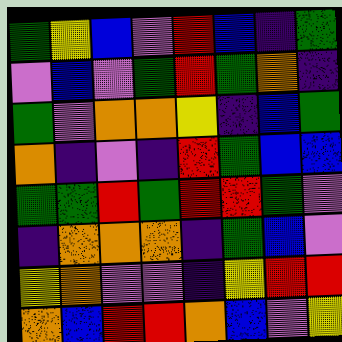[["green", "yellow", "blue", "violet", "red", "blue", "indigo", "green"], ["violet", "blue", "violet", "green", "red", "green", "orange", "indigo"], ["green", "violet", "orange", "orange", "yellow", "indigo", "blue", "green"], ["orange", "indigo", "violet", "indigo", "red", "green", "blue", "blue"], ["green", "green", "red", "green", "red", "red", "green", "violet"], ["indigo", "orange", "orange", "orange", "indigo", "green", "blue", "violet"], ["yellow", "orange", "violet", "violet", "indigo", "yellow", "red", "red"], ["orange", "blue", "red", "red", "orange", "blue", "violet", "yellow"]]